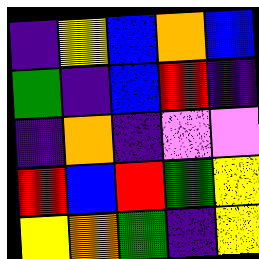[["indigo", "yellow", "blue", "orange", "blue"], ["green", "indigo", "blue", "red", "indigo"], ["indigo", "orange", "indigo", "violet", "violet"], ["red", "blue", "red", "green", "yellow"], ["yellow", "orange", "green", "indigo", "yellow"]]